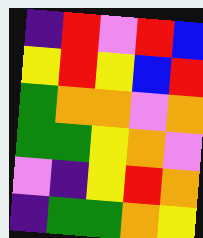[["indigo", "red", "violet", "red", "blue"], ["yellow", "red", "yellow", "blue", "red"], ["green", "orange", "orange", "violet", "orange"], ["green", "green", "yellow", "orange", "violet"], ["violet", "indigo", "yellow", "red", "orange"], ["indigo", "green", "green", "orange", "yellow"]]